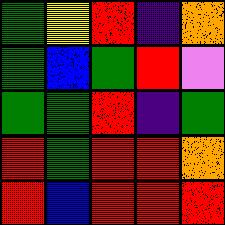[["green", "yellow", "red", "indigo", "orange"], ["green", "blue", "green", "red", "violet"], ["green", "green", "red", "indigo", "green"], ["red", "green", "red", "red", "orange"], ["red", "blue", "red", "red", "red"]]